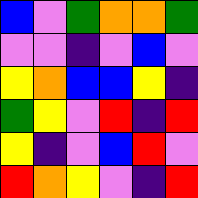[["blue", "violet", "green", "orange", "orange", "green"], ["violet", "violet", "indigo", "violet", "blue", "violet"], ["yellow", "orange", "blue", "blue", "yellow", "indigo"], ["green", "yellow", "violet", "red", "indigo", "red"], ["yellow", "indigo", "violet", "blue", "red", "violet"], ["red", "orange", "yellow", "violet", "indigo", "red"]]